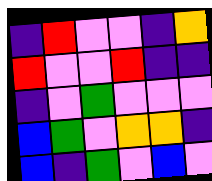[["indigo", "red", "violet", "violet", "indigo", "orange"], ["red", "violet", "violet", "red", "indigo", "indigo"], ["indigo", "violet", "green", "violet", "violet", "violet"], ["blue", "green", "violet", "orange", "orange", "indigo"], ["blue", "indigo", "green", "violet", "blue", "violet"]]